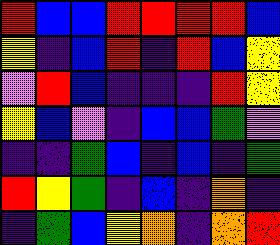[["red", "blue", "blue", "red", "red", "red", "red", "blue"], ["yellow", "indigo", "blue", "red", "indigo", "red", "blue", "yellow"], ["violet", "red", "blue", "indigo", "indigo", "indigo", "red", "yellow"], ["yellow", "blue", "violet", "indigo", "blue", "blue", "green", "violet"], ["indigo", "indigo", "green", "blue", "indigo", "blue", "indigo", "green"], ["red", "yellow", "green", "indigo", "blue", "indigo", "orange", "indigo"], ["indigo", "green", "blue", "yellow", "orange", "indigo", "orange", "red"]]